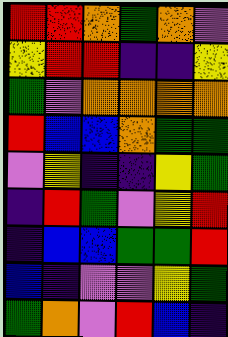[["red", "red", "orange", "green", "orange", "violet"], ["yellow", "red", "red", "indigo", "indigo", "yellow"], ["green", "violet", "orange", "orange", "orange", "orange"], ["red", "blue", "blue", "orange", "green", "green"], ["violet", "yellow", "indigo", "indigo", "yellow", "green"], ["indigo", "red", "green", "violet", "yellow", "red"], ["indigo", "blue", "blue", "green", "green", "red"], ["blue", "indigo", "violet", "violet", "yellow", "green"], ["green", "orange", "violet", "red", "blue", "indigo"]]